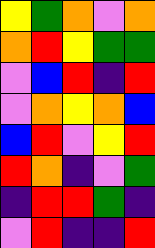[["yellow", "green", "orange", "violet", "orange"], ["orange", "red", "yellow", "green", "green"], ["violet", "blue", "red", "indigo", "red"], ["violet", "orange", "yellow", "orange", "blue"], ["blue", "red", "violet", "yellow", "red"], ["red", "orange", "indigo", "violet", "green"], ["indigo", "red", "red", "green", "indigo"], ["violet", "red", "indigo", "indigo", "red"]]